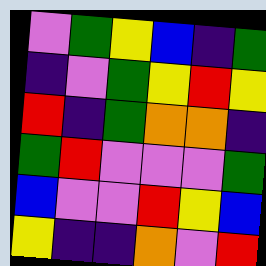[["violet", "green", "yellow", "blue", "indigo", "green"], ["indigo", "violet", "green", "yellow", "red", "yellow"], ["red", "indigo", "green", "orange", "orange", "indigo"], ["green", "red", "violet", "violet", "violet", "green"], ["blue", "violet", "violet", "red", "yellow", "blue"], ["yellow", "indigo", "indigo", "orange", "violet", "red"]]